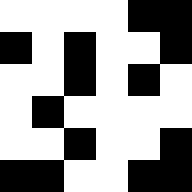[["white", "white", "white", "white", "black", "black"], ["black", "white", "black", "white", "white", "black"], ["white", "white", "black", "white", "black", "white"], ["white", "black", "white", "white", "white", "white"], ["white", "white", "black", "white", "white", "black"], ["black", "black", "white", "white", "black", "black"]]